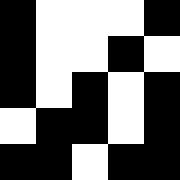[["black", "white", "white", "white", "black"], ["black", "white", "white", "black", "white"], ["black", "white", "black", "white", "black"], ["white", "black", "black", "white", "black"], ["black", "black", "white", "black", "black"]]